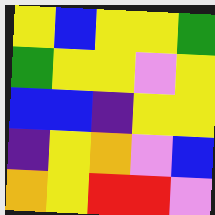[["yellow", "blue", "yellow", "yellow", "green"], ["green", "yellow", "yellow", "violet", "yellow"], ["blue", "blue", "indigo", "yellow", "yellow"], ["indigo", "yellow", "orange", "violet", "blue"], ["orange", "yellow", "red", "red", "violet"]]